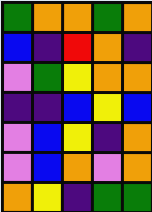[["green", "orange", "orange", "green", "orange"], ["blue", "indigo", "red", "orange", "indigo"], ["violet", "green", "yellow", "orange", "orange"], ["indigo", "indigo", "blue", "yellow", "blue"], ["violet", "blue", "yellow", "indigo", "orange"], ["violet", "blue", "orange", "violet", "orange"], ["orange", "yellow", "indigo", "green", "green"]]